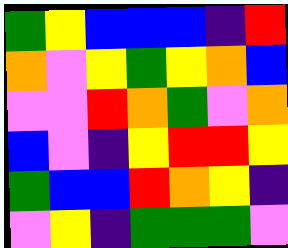[["green", "yellow", "blue", "blue", "blue", "indigo", "red"], ["orange", "violet", "yellow", "green", "yellow", "orange", "blue"], ["violet", "violet", "red", "orange", "green", "violet", "orange"], ["blue", "violet", "indigo", "yellow", "red", "red", "yellow"], ["green", "blue", "blue", "red", "orange", "yellow", "indigo"], ["violet", "yellow", "indigo", "green", "green", "green", "violet"]]